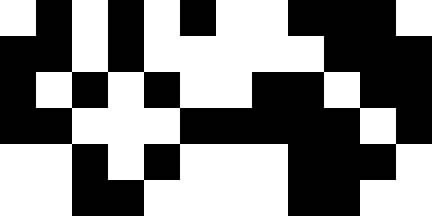[["white", "black", "white", "black", "white", "black", "white", "white", "black", "black", "black", "white"], ["black", "black", "white", "black", "white", "white", "white", "white", "white", "black", "black", "black"], ["black", "white", "black", "white", "black", "white", "white", "black", "black", "white", "black", "black"], ["black", "black", "white", "white", "white", "black", "black", "black", "black", "black", "white", "black"], ["white", "white", "black", "white", "black", "white", "white", "white", "black", "black", "black", "white"], ["white", "white", "black", "black", "white", "white", "white", "white", "black", "black", "white", "white"]]